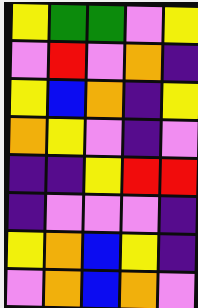[["yellow", "green", "green", "violet", "yellow"], ["violet", "red", "violet", "orange", "indigo"], ["yellow", "blue", "orange", "indigo", "yellow"], ["orange", "yellow", "violet", "indigo", "violet"], ["indigo", "indigo", "yellow", "red", "red"], ["indigo", "violet", "violet", "violet", "indigo"], ["yellow", "orange", "blue", "yellow", "indigo"], ["violet", "orange", "blue", "orange", "violet"]]